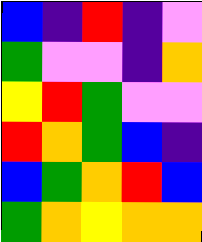[["blue", "indigo", "red", "indigo", "violet"], ["green", "violet", "violet", "indigo", "orange"], ["yellow", "red", "green", "violet", "violet"], ["red", "orange", "green", "blue", "indigo"], ["blue", "green", "orange", "red", "blue"], ["green", "orange", "yellow", "orange", "orange"]]